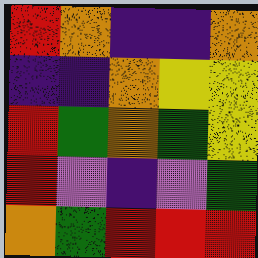[["red", "orange", "indigo", "indigo", "orange"], ["indigo", "indigo", "orange", "yellow", "yellow"], ["red", "green", "orange", "green", "yellow"], ["red", "violet", "indigo", "violet", "green"], ["orange", "green", "red", "red", "red"]]